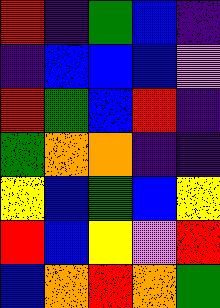[["red", "indigo", "green", "blue", "indigo"], ["indigo", "blue", "blue", "blue", "violet"], ["red", "green", "blue", "red", "indigo"], ["green", "orange", "orange", "indigo", "indigo"], ["yellow", "blue", "green", "blue", "yellow"], ["red", "blue", "yellow", "violet", "red"], ["blue", "orange", "red", "orange", "green"]]